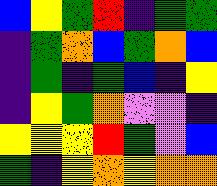[["blue", "yellow", "green", "red", "indigo", "green", "green"], ["indigo", "green", "orange", "blue", "green", "orange", "blue"], ["indigo", "green", "indigo", "green", "blue", "indigo", "yellow"], ["indigo", "yellow", "green", "orange", "violet", "violet", "indigo"], ["yellow", "yellow", "yellow", "red", "green", "violet", "blue"], ["green", "indigo", "yellow", "orange", "yellow", "orange", "orange"]]